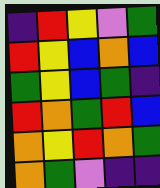[["indigo", "red", "yellow", "violet", "green"], ["red", "yellow", "blue", "orange", "blue"], ["green", "yellow", "blue", "green", "indigo"], ["red", "orange", "green", "red", "blue"], ["orange", "yellow", "red", "orange", "green"], ["orange", "green", "violet", "indigo", "indigo"]]